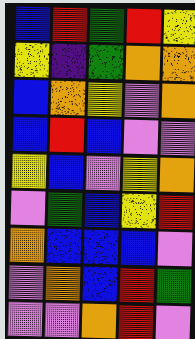[["blue", "red", "green", "red", "yellow"], ["yellow", "indigo", "green", "orange", "orange"], ["blue", "orange", "yellow", "violet", "orange"], ["blue", "red", "blue", "violet", "violet"], ["yellow", "blue", "violet", "yellow", "orange"], ["violet", "green", "blue", "yellow", "red"], ["orange", "blue", "blue", "blue", "violet"], ["violet", "orange", "blue", "red", "green"], ["violet", "violet", "orange", "red", "violet"]]